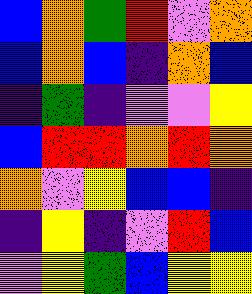[["blue", "orange", "green", "red", "violet", "orange"], ["blue", "orange", "blue", "indigo", "orange", "blue"], ["indigo", "green", "indigo", "violet", "violet", "yellow"], ["blue", "red", "red", "orange", "red", "orange"], ["orange", "violet", "yellow", "blue", "blue", "indigo"], ["indigo", "yellow", "indigo", "violet", "red", "blue"], ["violet", "yellow", "green", "blue", "yellow", "yellow"]]